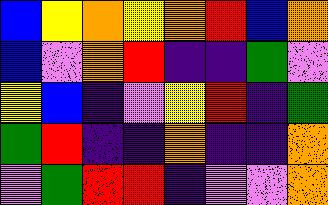[["blue", "yellow", "orange", "yellow", "orange", "red", "blue", "orange"], ["blue", "violet", "orange", "red", "indigo", "indigo", "green", "violet"], ["yellow", "blue", "indigo", "violet", "yellow", "red", "indigo", "green"], ["green", "red", "indigo", "indigo", "orange", "indigo", "indigo", "orange"], ["violet", "green", "red", "red", "indigo", "violet", "violet", "orange"]]